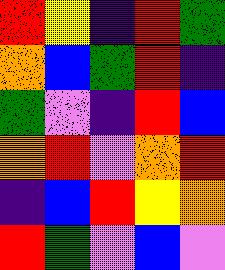[["red", "yellow", "indigo", "red", "green"], ["orange", "blue", "green", "red", "indigo"], ["green", "violet", "indigo", "red", "blue"], ["orange", "red", "violet", "orange", "red"], ["indigo", "blue", "red", "yellow", "orange"], ["red", "green", "violet", "blue", "violet"]]